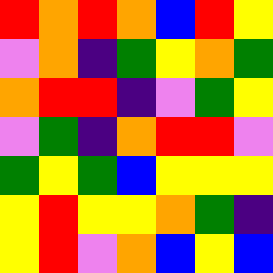[["red", "orange", "red", "orange", "blue", "red", "yellow"], ["violet", "orange", "indigo", "green", "yellow", "orange", "green"], ["orange", "red", "red", "indigo", "violet", "green", "yellow"], ["violet", "green", "indigo", "orange", "red", "red", "violet"], ["green", "yellow", "green", "blue", "yellow", "yellow", "yellow"], ["yellow", "red", "yellow", "yellow", "orange", "green", "indigo"], ["yellow", "red", "violet", "orange", "blue", "yellow", "blue"]]